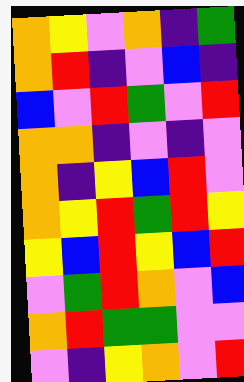[["orange", "yellow", "violet", "orange", "indigo", "green"], ["orange", "red", "indigo", "violet", "blue", "indigo"], ["blue", "violet", "red", "green", "violet", "red"], ["orange", "orange", "indigo", "violet", "indigo", "violet"], ["orange", "indigo", "yellow", "blue", "red", "violet"], ["orange", "yellow", "red", "green", "red", "yellow"], ["yellow", "blue", "red", "yellow", "blue", "red"], ["violet", "green", "red", "orange", "violet", "blue"], ["orange", "red", "green", "green", "violet", "violet"], ["violet", "indigo", "yellow", "orange", "violet", "red"]]